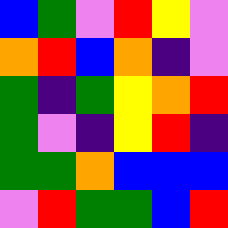[["blue", "green", "violet", "red", "yellow", "violet"], ["orange", "red", "blue", "orange", "indigo", "violet"], ["green", "indigo", "green", "yellow", "orange", "red"], ["green", "violet", "indigo", "yellow", "red", "indigo"], ["green", "green", "orange", "blue", "blue", "blue"], ["violet", "red", "green", "green", "blue", "red"]]